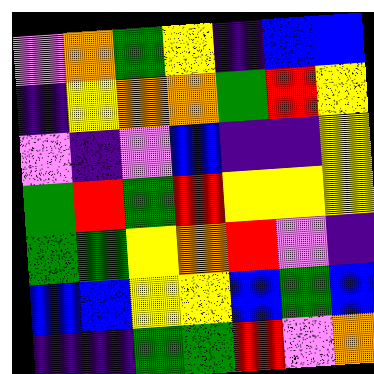[["violet", "orange", "green", "yellow", "indigo", "blue", "blue"], ["indigo", "yellow", "orange", "orange", "green", "red", "yellow"], ["violet", "indigo", "violet", "blue", "indigo", "indigo", "yellow"], ["green", "red", "green", "red", "yellow", "yellow", "yellow"], ["green", "green", "yellow", "orange", "red", "violet", "indigo"], ["blue", "blue", "yellow", "yellow", "blue", "green", "blue"], ["indigo", "indigo", "green", "green", "red", "violet", "orange"]]